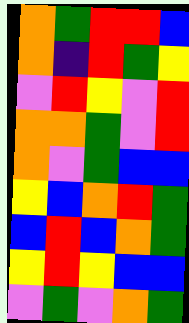[["orange", "green", "red", "red", "blue"], ["orange", "indigo", "red", "green", "yellow"], ["violet", "red", "yellow", "violet", "red"], ["orange", "orange", "green", "violet", "red"], ["orange", "violet", "green", "blue", "blue"], ["yellow", "blue", "orange", "red", "green"], ["blue", "red", "blue", "orange", "green"], ["yellow", "red", "yellow", "blue", "blue"], ["violet", "green", "violet", "orange", "green"]]